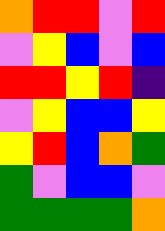[["orange", "red", "red", "violet", "red"], ["violet", "yellow", "blue", "violet", "blue"], ["red", "red", "yellow", "red", "indigo"], ["violet", "yellow", "blue", "blue", "yellow"], ["yellow", "red", "blue", "orange", "green"], ["green", "violet", "blue", "blue", "violet"], ["green", "green", "green", "green", "orange"]]